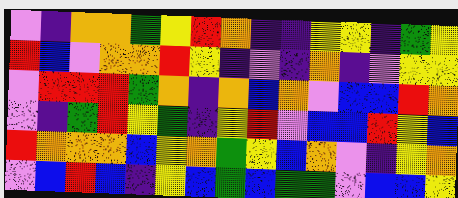[["violet", "indigo", "orange", "orange", "green", "yellow", "red", "orange", "indigo", "indigo", "yellow", "yellow", "indigo", "green", "yellow"], ["red", "blue", "violet", "orange", "orange", "red", "yellow", "indigo", "violet", "indigo", "orange", "indigo", "violet", "yellow", "yellow"], ["violet", "red", "red", "red", "green", "orange", "indigo", "orange", "blue", "orange", "violet", "blue", "blue", "red", "orange"], ["violet", "indigo", "green", "red", "yellow", "green", "indigo", "yellow", "red", "violet", "blue", "blue", "red", "yellow", "blue"], ["red", "orange", "orange", "orange", "blue", "yellow", "orange", "green", "yellow", "blue", "orange", "violet", "indigo", "yellow", "orange"], ["violet", "blue", "red", "blue", "indigo", "yellow", "blue", "green", "blue", "green", "green", "violet", "blue", "blue", "yellow"]]